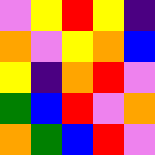[["violet", "yellow", "red", "yellow", "indigo"], ["orange", "violet", "yellow", "orange", "blue"], ["yellow", "indigo", "orange", "red", "violet"], ["green", "blue", "red", "violet", "orange"], ["orange", "green", "blue", "red", "violet"]]